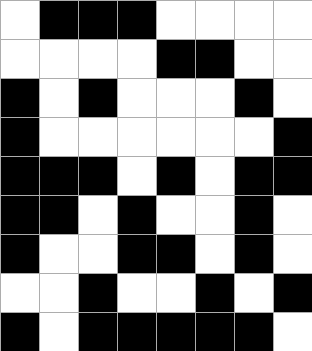[["white", "black", "black", "black", "white", "white", "white", "white"], ["white", "white", "white", "white", "black", "black", "white", "white"], ["black", "white", "black", "white", "white", "white", "black", "white"], ["black", "white", "white", "white", "white", "white", "white", "black"], ["black", "black", "black", "white", "black", "white", "black", "black"], ["black", "black", "white", "black", "white", "white", "black", "white"], ["black", "white", "white", "black", "black", "white", "black", "white"], ["white", "white", "black", "white", "white", "black", "white", "black"], ["black", "white", "black", "black", "black", "black", "black", "white"]]